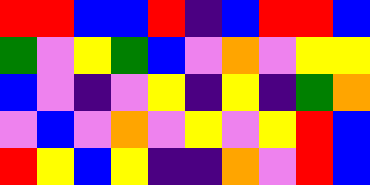[["red", "red", "blue", "blue", "red", "indigo", "blue", "red", "red", "blue"], ["green", "violet", "yellow", "green", "blue", "violet", "orange", "violet", "yellow", "yellow"], ["blue", "violet", "indigo", "violet", "yellow", "indigo", "yellow", "indigo", "green", "orange"], ["violet", "blue", "violet", "orange", "violet", "yellow", "violet", "yellow", "red", "blue"], ["red", "yellow", "blue", "yellow", "indigo", "indigo", "orange", "violet", "red", "blue"]]